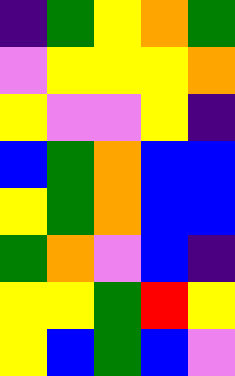[["indigo", "green", "yellow", "orange", "green"], ["violet", "yellow", "yellow", "yellow", "orange"], ["yellow", "violet", "violet", "yellow", "indigo"], ["blue", "green", "orange", "blue", "blue"], ["yellow", "green", "orange", "blue", "blue"], ["green", "orange", "violet", "blue", "indigo"], ["yellow", "yellow", "green", "red", "yellow"], ["yellow", "blue", "green", "blue", "violet"]]